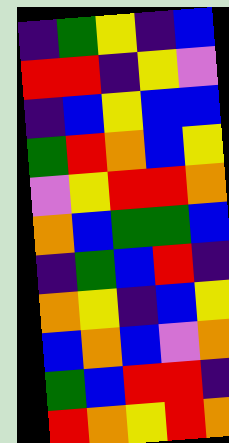[["indigo", "green", "yellow", "indigo", "blue"], ["red", "red", "indigo", "yellow", "violet"], ["indigo", "blue", "yellow", "blue", "blue"], ["green", "red", "orange", "blue", "yellow"], ["violet", "yellow", "red", "red", "orange"], ["orange", "blue", "green", "green", "blue"], ["indigo", "green", "blue", "red", "indigo"], ["orange", "yellow", "indigo", "blue", "yellow"], ["blue", "orange", "blue", "violet", "orange"], ["green", "blue", "red", "red", "indigo"], ["red", "orange", "yellow", "red", "orange"]]